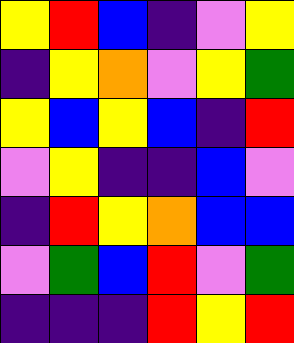[["yellow", "red", "blue", "indigo", "violet", "yellow"], ["indigo", "yellow", "orange", "violet", "yellow", "green"], ["yellow", "blue", "yellow", "blue", "indigo", "red"], ["violet", "yellow", "indigo", "indigo", "blue", "violet"], ["indigo", "red", "yellow", "orange", "blue", "blue"], ["violet", "green", "blue", "red", "violet", "green"], ["indigo", "indigo", "indigo", "red", "yellow", "red"]]